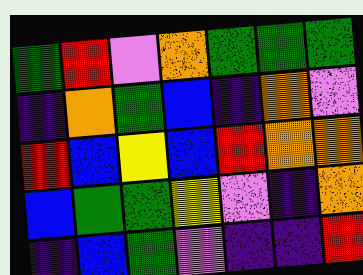[["green", "red", "violet", "orange", "green", "green", "green"], ["indigo", "orange", "green", "blue", "indigo", "orange", "violet"], ["red", "blue", "yellow", "blue", "red", "orange", "orange"], ["blue", "green", "green", "yellow", "violet", "indigo", "orange"], ["indigo", "blue", "green", "violet", "indigo", "indigo", "red"]]